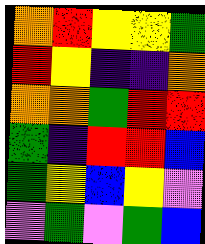[["orange", "red", "yellow", "yellow", "green"], ["red", "yellow", "indigo", "indigo", "orange"], ["orange", "orange", "green", "red", "red"], ["green", "indigo", "red", "red", "blue"], ["green", "yellow", "blue", "yellow", "violet"], ["violet", "green", "violet", "green", "blue"]]